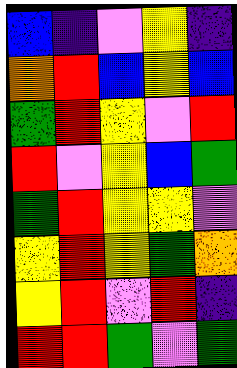[["blue", "indigo", "violet", "yellow", "indigo"], ["orange", "red", "blue", "yellow", "blue"], ["green", "red", "yellow", "violet", "red"], ["red", "violet", "yellow", "blue", "green"], ["green", "red", "yellow", "yellow", "violet"], ["yellow", "red", "yellow", "green", "orange"], ["yellow", "red", "violet", "red", "indigo"], ["red", "red", "green", "violet", "green"]]